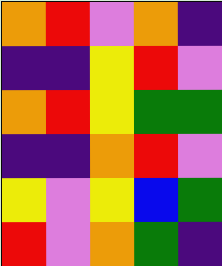[["orange", "red", "violet", "orange", "indigo"], ["indigo", "indigo", "yellow", "red", "violet"], ["orange", "red", "yellow", "green", "green"], ["indigo", "indigo", "orange", "red", "violet"], ["yellow", "violet", "yellow", "blue", "green"], ["red", "violet", "orange", "green", "indigo"]]